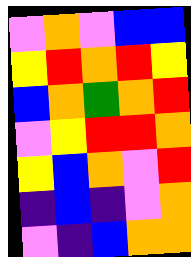[["violet", "orange", "violet", "blue", "blue"], ["yellow", "red", "orange", "red", "yellow"], ["blue", "orange", "green", "orange", "red"], ["violet", "yellow", "red", "red", "orange"], ["yellow", "blue", "orange", "violet", "red"], ["indigo", "blue", "indigo", "violet", "orange"], ["violet", "indigo", "blue", "orange", "orange"]]